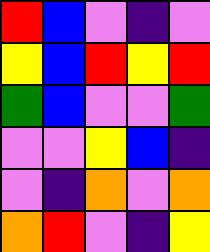[["red", "blue", "violet", "indigo", "violet"], ["yellow", "blue", "red", "yellow", "red"], ["green", "blue", "violet", "violet", "green"], ["violet", "violet", "yellow", "blue", "indigo"], ["violet", "indigo", "orange", "violet", "orange"], ["orange", "red", "violet", "indigo", "yellow"]]